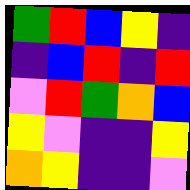[["green", "red", "blue", "yellow", "indigo"], ["indigo", "blue", "red", "indigo", "red"], ["violet", "red", "green", "orange", "blue"], ["yellow", "violet", "indigo", "indigo", "yellow"], ["orange", "yellow", "indigo", "indigo", "violet"]]